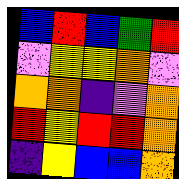[["blue", "red", "blue", "green", "red"], ["violet", "yellow", "yellow", "orange", "violet"], ["orange", "orange", "indigo", "violet", "orange"], ["red", "yellow", "red", "red", "orange"], ["indigo", "yellow", "blue", "blue", "orange"]]